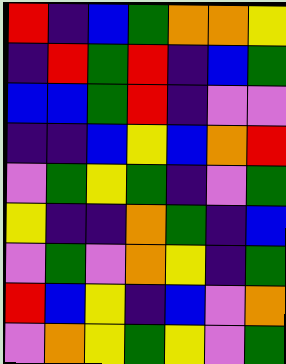[["red", "indigo", "blue", "green", "orange", "orange", "yellow"], ["indigo", "red", "green", "red", "indigo", "blue", "green"], ["blue", "blue", "green", "red", "indigo", "violet", "violet"], ["indigo", "indigo", "blue", "yellow", "blue", "orange", "red"], ["violet", "green", "yellow", "green", "indigo", "violet", "green"], ["yellow", "indigo", "indigo", "orange", "green", "indigo", "blue"], ["violet", "green", "violet", "orange", "yellow", "indigo", "green"], ["red", "blue", "yellow", "indigo", "blue", "violet", "orange"], ["violet", "orange", "yellow", "green", "yellow", "violet", "green"]]